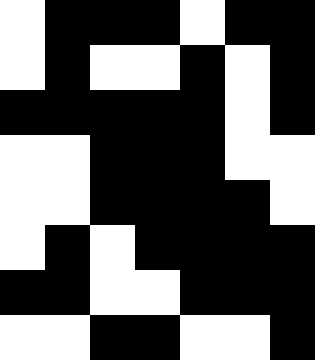[["white", "black", "black", "black", "white", "black", "black"], ["white", "black", "white", "white", "black", "white", "black"], ["black", "black", "black", "black", "black", "white", "black"], ["white", "white", "black", "black", "black", "white", "white"], ["white", "white", "black", "black", "black", "black", "white"], ["white", "black", "white", "black", "black", "black", "black"], ["black", "black", "white", "white", "black", "black", "black"], ["white", "white", "black", "black", "white", "white", "black"]]